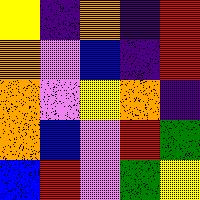[["yellow", "indigo", "orange", "indigo", "red"], ["orange", "violet", "blue", "indigo", "red"], ["orange", "violet", "yellow", "orange", "indigo"], ["orange", "blue", "violet", "red", "green"], ["blue", "red", "violet", "green", "yellow"]]